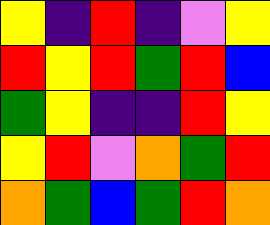[["yellow", "indigo", "red", "indigo", "violet", "yellow"], ["red", "yellow", "red", "green", "red", "blue"], ["green", "yellow", "indigo", "indigo", "red", "yellow"], ["yellow", "red", "violet", "orange", "green", "red"], ["orange", "green", "blue", "green", "red", "orange"]]